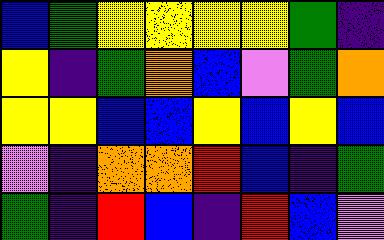[["blue", "green", "yellow", "yellow", "yellow", "yellow", "green", "indigo"], ["yellow", "indigo", "green", "orange", "blue", "violet", "green", "orange"], ["yellow", "yellow", "blue", "blue", "yellow", "blue", "yellow", "blue"], ["violet", "indigo", "orange", "orange", "red", "blue", "indigo", "green"], ["green", "indigo", "red", "blue", "indigo", "red", "blue", "violet"]]